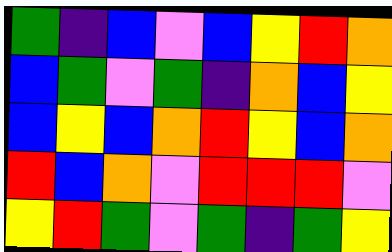[["green", "indigo", "blue", "violet", "blue", "yellow", "red", "orange"], ["blue", "green", "violet", "green", "indigo", "orange", "blue", "yellow"], ["blue", "yellow", "blue", "orange", "red", "yellow", "blue", "orange"], ["red", "blue", "orange", "violet", "red", "red", "red", "violet"], ["yellow", "red", "green", "violet", "green", "indigo", "green", "yellow"]]